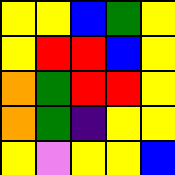[["yellow", "yellow", "blue", "green", "yellow"], ["yellow", "red", "red", "blue", "yellow"], ["orange", "green", "red", "red", "yellow"], ["orange", "green", "indigo", "yellow", "yellow"], ["yellow", "violet", "yellow", "yellow", "blue"]]